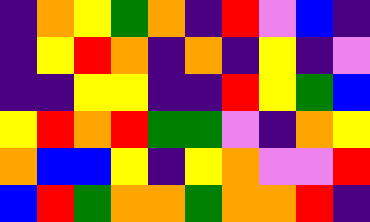[["indigo", "orange", "yellow", "green", "orange", "indigo", "red", "violet", "blue", "indigo"], ["indigo", "yellow", "red", "orange", "indigo", "orange", "indigo", "yellow", "indigo", "violet"], ["indigo", "indigo", "yellow", "yellow", "indigo", "indigo", "red", "yellow", "green", "blue"], ["yellow", "red", "orange", "red", "green", "green", "violet", "indigo", "orange", "yellow"], ["orange", "blue", "blue", "yellow", "indigo", "yellow", "orange", "violet", "violet", "red"], ["blue", "red", "green", "orange", "orange", "green", "orange", "orange", "red", "indigo"]]